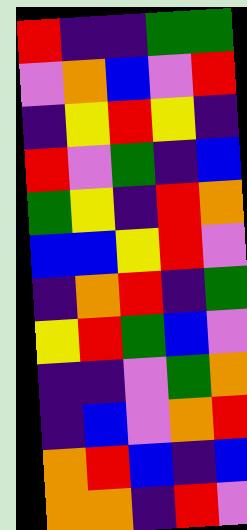[["red", "indigo", "indigo", "green", "green"], ["violet", "orange", "blue", "violet", "red"], ["indigo", "yellow", "red", "yellow", "indigo"], ["red", "violet", "green", "indigo", "blue"], ["green", "yellow", "indigo", "red", "orange"], ["blue", "blue", "yellow", "red", "violet"], ["indigo", "orange", "red", "indigo", "green"], ["yellow", "red", "green", "blue", "violet"], ["indigo", "indigo", "violet", "green", "orange"], ["indigo", "blue", "violet", "orange", "red"], ["orange", "red", "blue", "indigo", "blue"], ["orange", "orange", "indigo", "red", "violet"]]